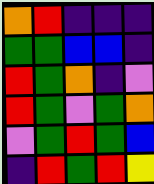[["orange", "red", "indigo", "indigo", "indigo"], ["green", "green", "blue", "blue", "indigo"], ["red", "green", "orange", "indigo", "violet"], ["red", "green", "violet", "green", "orange"], ["violet", "green", "red", "green", "blue"], ["indigo", "red", "green", "red", "yellow"]]